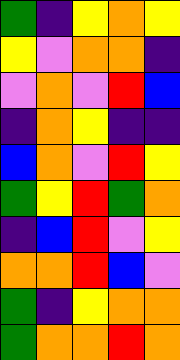[["green", "indigo", "yellow", "orange", "yellow"], ["yellow", "violet", "orange", "orange", "indigo"], ["violet", "orange", "violet", "red", "blue"], ["indigo", "orange", "yellow", "indigo", "indigo"], ["blue", "orange", "violet", "red", "yellow"], ["green", "yellow", "red", "green", "orange"], ["indigo", "blue", "red", "violet", "yellow"], ["orange", "orange", "red", "blue", "violet"], ["green", "indigo", "yellow", "orange", "orange"], ["green", "orange", "orange", "red", "orange"]]